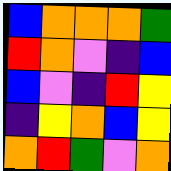[["blue", "orange", "orange", "orange", "green"], ["red", "orange", "violet", "indigo", "blue"], ["blue", "violet", "indigo", "red", "yellow"], ["indigo", "yellow", "orange", "blue", "yellow"], ["orange", "red", "green", "violet", "orange"]]